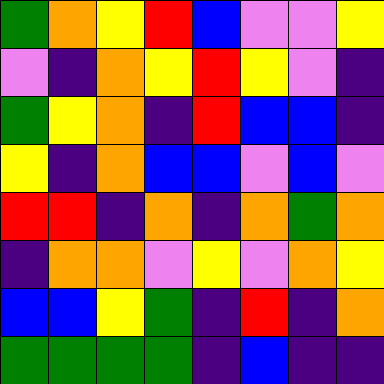[["green", "orange", "yellow", "red", "blue", "violet", "violet", "yellow"], ["violet", "indigo", "orange", "yellow", "red", "yellow", "violet", "indigo"], ["green", "yellow", "orange", "indigo", "red", "blue", "blue", "indigo"], ["yellow", "indigo", "orange", "blue", "blue", "violet", "blue", "violet"], ["red", "red", "indigo", "orange", "indigo", "orange", "green", "orange"], ["indigo", "orange", "orange", "violet", "yellow", "violet", "orange", "yellow"], ["blue", "blue", "yellow", "green", "indigo", "red", "indigo", "orange"], ["green", "green", "green", "green", "indigo", "blue", "indigo", "indigo"]]